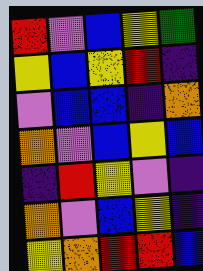[["red", "violet", "blue", "yellow", "green"], ["yellow", "blue", "yellow", "red", "indigo"], ["violet", "blue", "blue", "indigo", "orange"], ["orange", "violet", "blue", "yellow", "blue"], ["indigo", "red", "yellow", "violet", "indigo"], ["orange", "violet", "blue", "yellow", "indigo"], ["yellow", "orange", "red", "red", "blue"]]